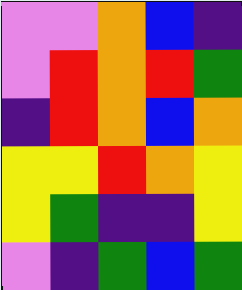[["violet", "violet", "orange", "blue", "indigo"], ["violet", "red", "orange", "red", "green"], ["indigo", "red", "orange", "blue", "orange"], ["yellow", "yellow", "red", "orange", "yellow"], ["yellow", "green", "indigo", "indigo", "yellow"], ["violet", "indigo", "green", "blue", "green"]]